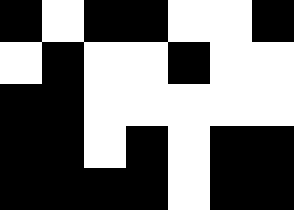[["black", "white", "black", "black", "white", "white", "black"], ["white", "black", "white", "white", "black", "white", "white"], ["black", "black", "white", "white", "white", "white", "white"], ["black", "black", "white", "black", "white", "black", "black"], ["black", "black", "black", "black", "white", "black", "black"]]